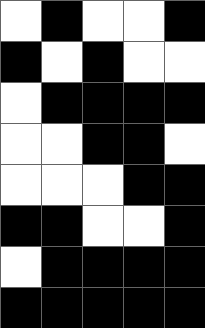[["white", "black", "white", "white", "black"], ["black", "white", "black", "white", "white"], ["white", "black", "black", "black", "black"], ["white", "white", "black", "black", "white"], ["white", "white", "white", "black", "black"], ["black", "black", "white", "white", "black"], ["white", "black", "black", "black", "black"], ["black", "black", "black", "black", "black"]]